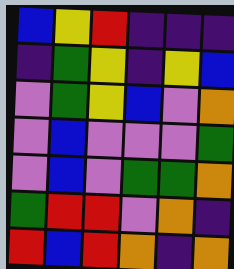[["blue", "yellow", "red", "indigo", "indigo", "indigo"], ["indigo", "green", "yellow", "indigo", "yellow", "blue"], ["violet", "green", "yellow", "blue", "violet", "orange"], ["violet", "blue", "violet", "violet", "violet", "green"], ["violet", "blue", "violet", "green", "green", "orange"], ["green", "red", "red", "violet", "orange", "indigo"], ["red", "blue", "red", "orange", "indigo", "orange"]]